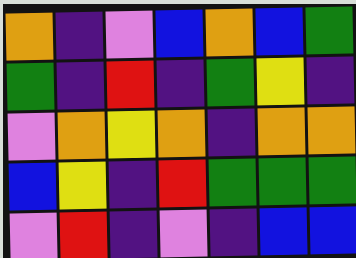[["orange", "indigo", "violet", "blue", "orange", "blue", "green"], ["green", "indigo", "red", "indigo", "green", "yellow", "indigo"], ["violet", "orange", "yellow", "orange", "indigo", "orange", "orange"], ["blue", "yellow", "indigo", "red", "green", "green", "green"], ["violet", "red", "indigo", "violet", "indigo", "blue", "blue"]]